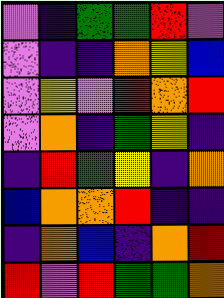[["violet", "indigo", "green", "green", "red", "violet"], ["violet", "indigo", "indigo", "orange", "yellow", "blue"], ["violet", "yellow", "violet", "red", "orange", "red"], ["violet", "orange", "indigo", "green", "yellow", "indigo"], ["indigo", "red", "green", "yellow", "indigo", "orange"], ["blue", "orange", "orange", "red", "indigo", "indigo"], ["indigo", "orange", "blue", "indigo", "orange", "red"], ["red", "violet", "red", "green", "green", "orange"]]